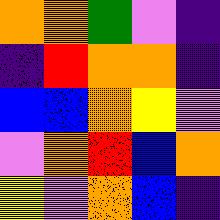[["orange", "orange", "green", "violet", "indigo"], ["indigo", "red", "orange", "orange", "indigo"], ["blue", "blue", "orange", "yellow", "violet"], ["violet", "orange", "red", "blue", "orange"], ["yellow", "violet", "orange", "blue", "indigo"]]